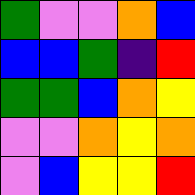[["green", "violet", "violet", "orange", "blue"], ["blue", "blue", "green", "indigo", "red"], ["green", "green", "blue", "orange", "yellow"], ["violet", "violet", "orange", "yellow", "orange"], ["violet", "blue", "yellow", "yellow", "red"]]